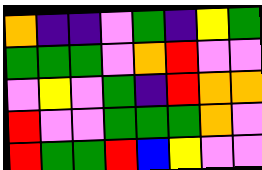[["orange", "indigo", "indigo", "violet", "green", "indigo", "yellow", "green"], ["green", "green", "green", "violet", "orange", "red", "violet", "violet"], ["violet", "yellow", "violet", "green", "indigo", "red", "orange", "orange"], ["red", "violet", "violet", "green", "green", "green", "orange", "violet"], ["red", "green", "green", "red", "blue", "yellow", "violet", "violet"]]